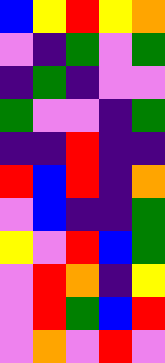[["blue", "yellow", "red", "yellow", "orange"], ["violet", "indigo", "green", "violet", "green"], ["indigo", "green", "indigo", "violet", "violet"], ["green", "violet", "violet", "indigo", "green"], ["indigo", "indigo", "red", "indigo", "indigo"], ["red", "blue", "red", "indigo", "orange"], ["violet", "blue", "indigo", "indigo", "green"], ["yellow", "violet", "red", "blue", "green"], ["violet", "red", "orange", "indigo", "yellow"], ["violet", "red", "green", "blue", "red"], ["violet", "orange", "violet", "red", "violet"]]